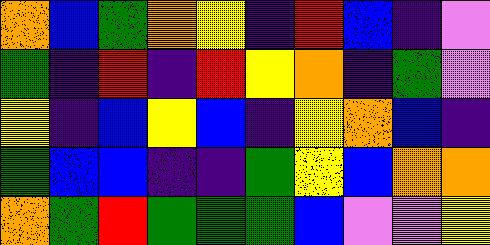[["orange", "blue", "green", "orange", "yellow", "indigo", "red", "blue", "indigo", "violet"], ["green", "indigo", "red", "indigo", "red", "yellow", "orange", "indigo", "green", "violet"], ["yellow", "indigo", "blue", "yellow", "blue", "indigo", "yellow", "orange", "blue", "indigo"], ["green", "blue", "blue", "indigo", "indigo", "green", "yellow", "blue", "orange", "orange"], ["orange", "green", "red", "green", "green", "green", "blue", "violet", "violet", "yellow"]]